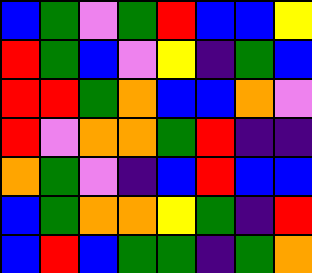[["blue", "green", "violet", "green", "red", "blue", "blue", "yellow"], ["red", "green", "blue", "violet", "yellow", "indigo", "green", "blue"], ["red", "red", "green", "orange", "blue", "blue", "orange", "violet"], ["red", "violet", "orange", "orange", "green", "red", "indigo", "indigo"], ["orange", "green", "violet", "indigo", "blue", "red", "blue", "blue"], ["blue", "green", "orange", "orange", "yellow", "green", "indigo", "red"], ["blue", "red", "blue", "green", "green", "indigo", "green", "orange"]]